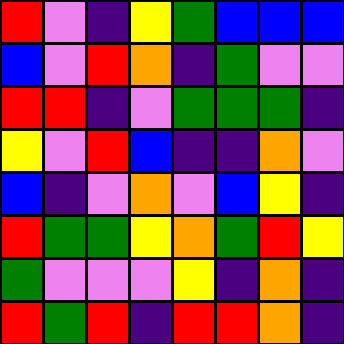[["red", "violet", "indigo", "yellow", "green", "blue", "blue", "blue"], ["blue", "violet", "red", "orange", "indigo", "green", "violet", "violet"], ["red", "red", "indigo", "violet", "green", "green", "green", "indigo"], ["yellow", "violet", "red", "blue", "indigo", "indigo", "orange", "violet"], ["blue", "indigo", "violet", "orange", "violet", "blue", "yellow", "indigo"], ["red", "green", "green", "yellow", "orange", "green", "red", "yellow"], ["green", "violet", "violet", "violet", "yellow", "indigo", "orange", "indigo"], ["red", "green", "red", "indigo", "red", "red", "orange", "indigo"]]